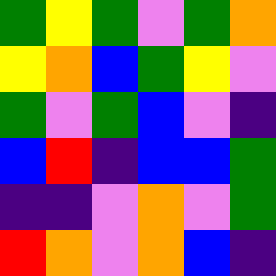[["green", "yellow", "green", "violet", "green", "orange"], ["yellow", "orange", "blue", "green", "yellow", "violet"], ["green", "violet", "green", "blue", "violet", "indigo"], ["blue", "red", "indigo", "blue", "blue", "green"], ["indigo", "indigo", "violet", "orange", "violet", "green"], ["red", "orange", "violet", "orange", "blue", "indigo"]]